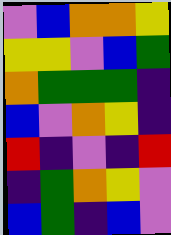[["violet", "blue", "orange", "orange", "yellow"], ["yellow", "yellow", "violet", "blue", "green"], ["orange", "green", "green", "green", "indigo"], ["blue", "violet", "orange", "yellow", "indigo"], ["red", "indigo", "violet", "indigo", "red"], ["indigo", "green", "orange", "yellow", "violet"], ["blue", "green", "indigo", "blue", "violet"]]